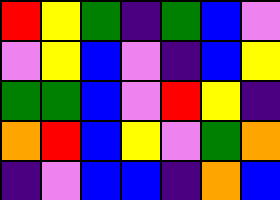[["red", "yellow", "green", "indigo", "green", "blue", "violet"], ["violet", "yellow", "blue", "violet", "indigo", "blue", "yellow"], ["green", "green", "blue", "violet", "red", "yellow", "indigo"], ["orange", "red", "blue", "yellow", "violet", "green", "orange"], ["indigo", "violet", "blue", "blue", "indigo", "orange", "blue"]]